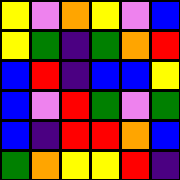[["yellow", "violet", "orange", "yellow", "violet", "blue"], ["yellow", "green", "indigo", "green", "orange", "red"], ["blue", "red", "indigo", "blue", "blue", "yellow"], ["blue", "violet", "red", "green", "violet", "green"], ["blue", "indigo", "red", "red", "orange", "blue"], ["green", "orange", "yellow", "yellow", "red", "indigo"]]